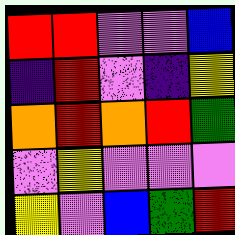[["red", "red", "violet", "violet", "blue"], ["indigo", "red", "violet", "indigo", "yellow"], ["orange", "red", "orange", "red", "green"], ["violet", "yellow", "violet", "violet", "violet"], ["yellow", "violet", "blue", "green", "red"]]